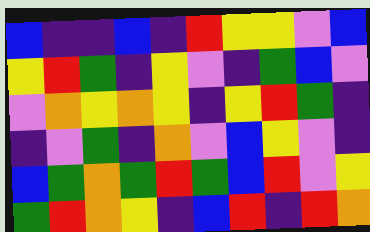[["blue", "indigo", "indigo", "blue", "indigo", "red", "yellow", "yellow", "violet", "blue"], ["yellow", "red", "green", "indigo", "yellow", "violet", "indigo", "green", "blue", "violet"], ["violet", "orange", "yellow", "orange", "yellow", "indigo", "yellow", "red", "green", "indigo"], ["indigo", "violet", "green", "indigo", "orange", "violet", "blue", "yellow", "violet", "indigo"], ["blue", "green", "orange", "green", "red", "green", "blue", "red", "violet", "yellow"], ["green", "red", "orange", "yellow", "indigo", "blue", "red", "indigo", "red", "orange"]]